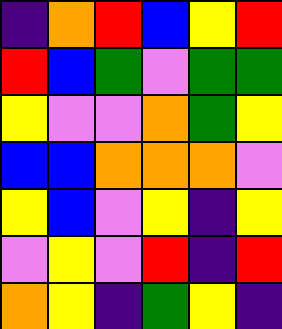[["indigo", "orange", "red", "blue", "yellow", "red"], ["red", "blue", "green", "violet", "green", "green"], ["yellow", "violet", "violet", "orange", "green", "yellow"], ["blue", "blue", "orange", "orange", "orange", "violet"], ["yellow", "blue", "violet", "yellow", "indigo", "yellow"], ["violet", "yellow", "violet", "red", "indigo", "red"], ["orange", "yellow", "indigo", "green", "yellow", "indigo"]]